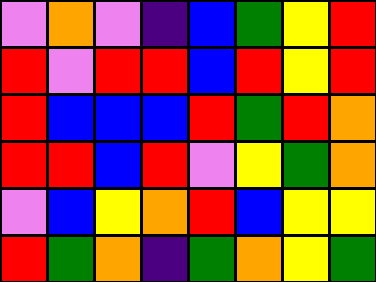[["violet", "orange", "violet", "indigo", "blue", "green", "yellow", "red"], ["red", "violet", "red", "red", "blue", "red", "yellow", "red"], ["red", "blue", "blue", "blue", "red", "green", "red", "orange"], ["red", "red", "blue", "red", "violet", "yellow", "green", "orange"], ["violet", "blue", "yellow", "orange", "red", "blue", "yellow", "yellow"], ["red", "green", "orange", "indigo", "green", "orange", "yellow", "green"]]